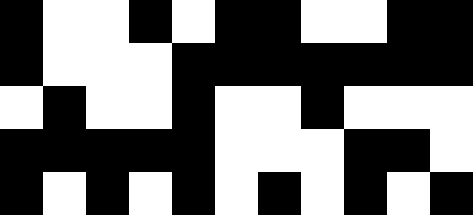[["black", "white", "white", "black", "white", "black", "black", "white", "white", "black", "black"], ["black", "white", "white", "white", "black", "black", "black", "black", "black", "black", "black"], ["white", "black", "white", "white", "black", "white", "white", "black", "white", "white", "white"], ["black", "black", "black", "black", "black", "white", "white", "white", "black", "black", "white"], ["black", "white", "black", "white", "black", "white", "black", "white", "black", "white", "black"]]